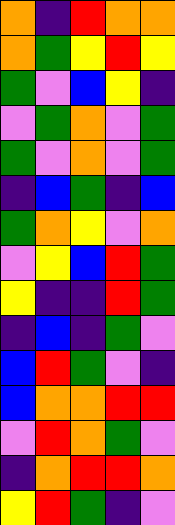[["orange", "indigo", "red", "orange", "orange"], ["orange", "green", "yellow", "red", "yellow"], ["green", "violet", "blue", "yellow", "indigo"], ["violet", "green", "orange", "violet", "green"], ["green", "violet", "orange", "violet", "green"], ["indigo", "blue", "green", "indigo", "blue"], ["green", "orange", "yellow", "violet", "orange"], ["violet", "yellow", "blue", "red", "green"], ["yellow", "indigo", "indigo", "red", "green"], ["indigo", "blue", "indigo", "green", "violet"], ["blue", "red", "green", "violet", "indigo"], ["blue", "orange", "orange", "red", "red"], ["violet", "red", "orange", "green", "violet"], ["indigo", "orange", "red", "red", "orange"], ["yellow", "red", "green", "indigo", "violet"]]